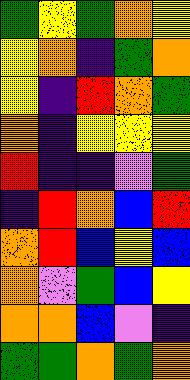[["green", "yellow", "green", "orange", "yellow"], ["yellow", "orange", "indigo", "green", "orange"], ["yellow", "indigo", "red", "orange", "green"], ["orange", "indigo", "yellow", "yellow", "yellow"], ["red", "indigo", "indigo", "violet", "green"], ["indigo", "red", "orange", "blue", "red"], ["orange", "red", "blue", "yellow", "blue"], ["orange", "violet", "green", "blue", "yellow"], ["orange", "orange", "blue", "violet", "indigo"], ["green", "green", "orange", "green", "orange"]]